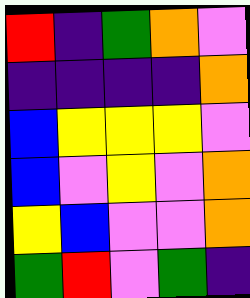[["red", "indigo", "green", "orange", "violet"], ["indigo", "indigo", "indigo", "indigo", "orange"], ["blue", "yellow", "yellow", "yellow", "violet"], ["blue", "violet", "yellow", "violet", "orange"], ["yellow", "blue", "violet", "violet", "orange"], ["green", "red", "violet", "green", "indigo"]]